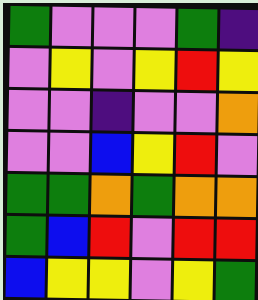[["green", "violet", "violet", "violet", "green", "indigo"], ["violet", "yellow", "violet", "yellow", "red", "yellow"], ["violet", "violet", "indigo", "violet", "violet", "orange"], ["violet", "violet", "blue", "yellow", "red", "violet"], ["green", "green", "orange", "green", "orange", "orange"], ["green", "blue", "red", "violet", "red", "red"], ["blue", "yellow", "yellow", "violet", "yellow", "green"]]